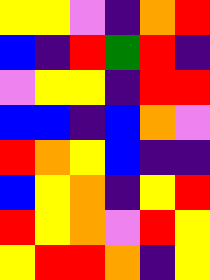[["yellow", "yellow", "violet", "indigo", "orange", "red"], ["blue", "indigo", "red", "green", "red", "indigo"], ["violet", "yellow", "yellow", "indigo", "red", "red"], ["blue", "blue", "indigo", "blue", "orange", "violet"], ["red", "orange", "yellow", "blue", "indigo", "indigo"], ["blue", "yellow", "orange", "indigo", "yellow", "red"], ["red", "yellow", "orange", "violet", "red", "yellow"], ["yellow", "red", "red", "orange", "indigo", "yellow"]]